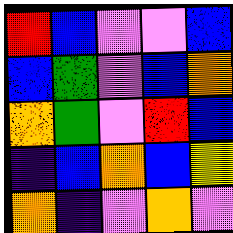[["red", "blue", "violet", "violet", "blue"], ["blue", "green", "violet", "blue", "orange"], ["orange", "green", "violet", "red", "blue"], ["indigo", "blue", "orange", "blue", "yellow"], ["orange", "indigo", "violet", "orange", "violet"]]